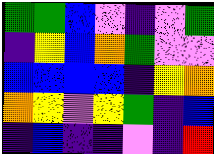[["green", "green", "blue", "violet", "indigo", "violet", "green"], ["indigo", "yellow", "blue", "orange", "green", "violet", "violet"], ["blue", "blue", "blue", "blue", "indigo", "yellow", "orange"], ["orange", "yellow", "violet", "yellow", "green", "indigo", "blue"], ["indigo", "blue", "indigo", "indigo", "violet", "indigo", "red"]]